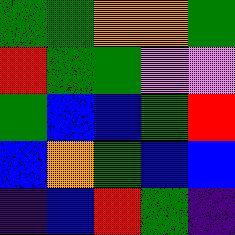[["green", "green", "orange", "orange", "green"], ["red", "green", "green", "violet", "violet"], ["green", "blue", "blue", "green", "red"], ["blue", "orange", "green", "blue", "blue"], ["indigo", "blue", "red", "green", "indigo"]]